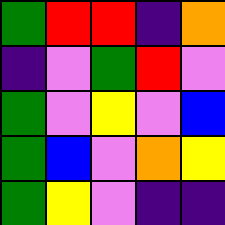[["green", "red", "red", "indigo", "orange"], ["indigo", "violet", "green", "red", "violet"], ["green", "violet", "yellow", "violet", "blue"], ["green", "blue", "violet", "orange", "yellow"], ["green", "yellow", "violet", "indigo", "indigo"]]